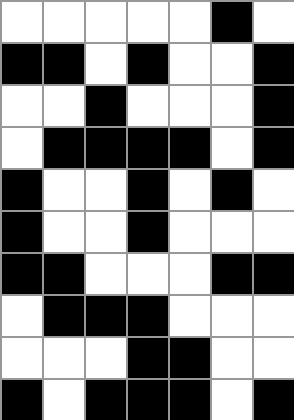[["white", "white", "white", "white", "white", "black", "white"], ["black", "black", "white", "black", "white", "white", "black"], ["white", "white", "black", "white", "white", "white", "black"], ["white", "black", "black", "black", "black", "white", "black"], ["black", "white", "white", "black", "white", "black", "white"], ["black", "white", "white", "black", "white", "white", "white"], ["black", "black", "white", "white", "white", "black", "black"], ["white", "black", "black", "black", "white", "white", "white"], ["white", "white", "white", "black", "black", "white", "white"], ["black", "white", "black", "black", "black", "white", "black"]]